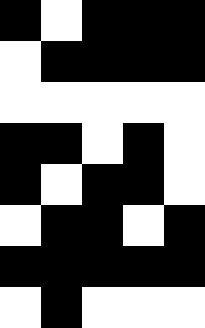[["black", "white", "black", "black", "black"], ["white", "black", "black", "black", "black"], ["white", "white", "white", "white", "white"], ["black", "black", "white", "black", "white"], ["black", "white", "black", "black", "white"], ["white", "black", "black", "white", "black"], ["black", "black", "black", "black", "black"], ["white", "black", "white", "white", "white"]]